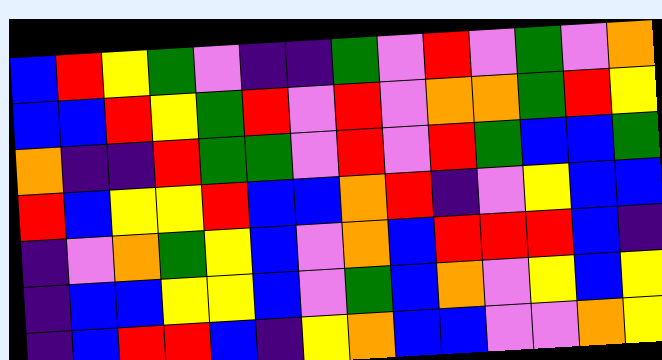[["blue", "red", "yellow", "green", "violet", "indigo", "indigo", "green", "violet", "red", "violet", "green", "violet", "orange"], ["blue", "blue", "red", "yellow", "green", "red", "violet", "red", "violet", "orange", "orange", "green", "red", "yellow"], ["orange", "indigo", "indigo", "red", "green", "green", "violet", "red", "violet", "red", "green", "blue", "blue", "green"], ["red", "blue", "yellow", "yellow", "red", "blue", "blue", "orange", "red", "indigo", "violet", "yellow", "blue", "blue"], ["indigo", "violet", "orange", "green", "yellow", "blue", "violet", "orange", "blue", "red", "red", "red", "blue", "indigo"], ["indigo", "blue", "blue", "yellow", "yellow", "blue", "violet", "green", "blue", "orange", "violet", "yellow", "blue", "yellow"], ["indigo", "blue", "red", "red", "blue", "indigo", "yellow", "orange", "blue", "blue", "violet", "violet", "orange", "yellow"]]